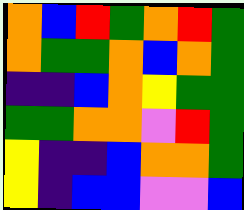[["orange", "blue", "red", "green", "orange", "red", "green"], ["orange", "green", "green", "orange", "blue", "orange", "green"], ["indigo", "indigo", "blue", "orange", "yellow", "green", "green"], ["green", "green", "orange", "orange", "violet", "red", "green"], ["yellow", "indigo", "indigo", "blue", "orange", "orange", "green"], ["yellow", "indigo", "blue", "blue", "violet", "violet", "blue"]]